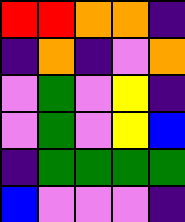[["red", "red", "orange", "orange", "indigo"], ["indigo", "orange", "indigo", "violet", "orange"], ["violet", "green", "violet", "yellow", "indigo"], ["violet", "green", "violet", "yellow", "blue"], ["indigo", "green", "green", "green", "green"], ["blue", "violet", "violet", "violet", "indigo"]]